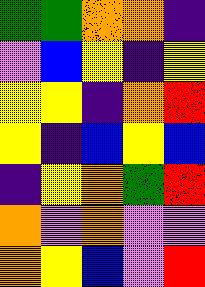[["green", "green", "orange", "orange", "indigo"], ["violet", "blue", "yellow", "indigo", "yellow"], ["yellow", "yellow", "indigo", "orange", "red"], ["yellow", "indigo", "blue", "yellow", "blue"], ["indigo", "yellow", "orange", "green", "red"], ["orange", "violet", "orange", "violet", "violet"], ["orange", "yellow", "blue", "violet", "red"]]